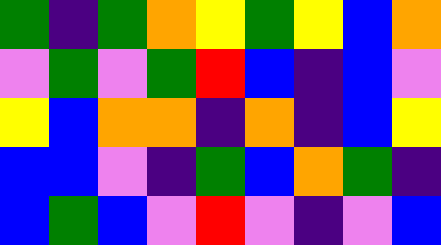[["green", "indigo", "green", "orange", "yellow", "green", "yellow", "blue", "orange"], ["violet", "green", "violet", "green", "red", "blue", "indigo", "blue", "violet"], ["yellow", "blue", "orange", "orange", "indigo", "orange", "indigo", "blue", "yellow"], ["blue", "blue", "violet", "indigo", "green", "blue", "orange", "green", "indigo"], ["blue", "green", "blue", "violet", "red", "violet", "indigo", "violet", "blue"]]